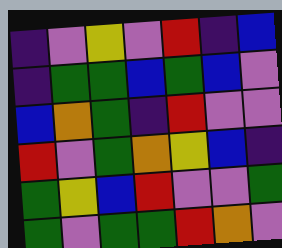[["indigo", "violet", "yellow", "violet", "red", "indigo", "blue"], ["indigo", "green", "green", "blue", "green", "blue", "violet"], ["blue", "orange", "green", "indigo", "red", "violet", "violet"], ["red", "violet", "green", "orange", "yellow", "blue", "indigo"], ["green", "yellow", "blue", "red", "violet", "violet", "green"], ["green", "violet", "green", "green", "red", "orange", "violet"]]